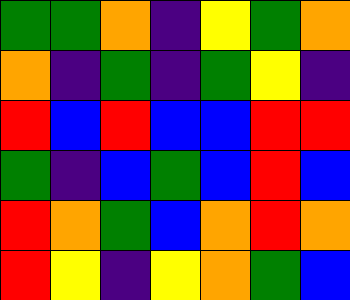[["green", "green", "orange", "indigo", "yellow", "green", "orange"], ["orange", "indigo", "green", "indigo", "green", "yellow", "indigo"], ["red", "blue", "red", "blue", "blue", "red", "red"], ["green", "indigo", "blue", "green", "blue", "red", "blue"], ["red", "orange", "green", "blue", "orange", "red", "orange"], ["red", "yellow", "indigo", "yellow", "orange", "green", "blue"]]